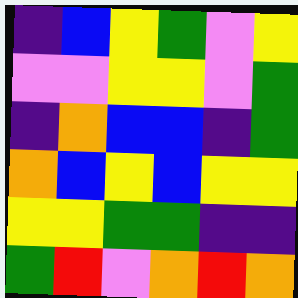[["indigo", "blue", "yellow", "green", "violet", "yellow"], ["violet", "violet", "yellow", "yellow", "violet", "green"], ["indigo", "orange", "blue", "blue", "indigo", "green"], ["orange", "blue", "yellow", "blue", "yellow", "yellow"], ["yellow", "yellow", "green", "green", "indigo", "indigo"], ["green", "red", "violet", "orange", "red", "orange"]]